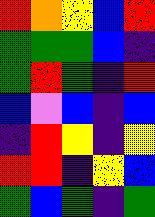[["red", "orange", "yellow", "blue", "red"], ["green", "green", "green", "blue", "indigo"], ["green", "red", "green", "indigo", "red"], ["blue", "violet", "blue", "indigo", "blue"], ["indigo", "red", "yellow", "indigo", "yellow"], ["red", "red", "indigo", "yellow", "blue"], ["green", "blue", "green", "indigo", "green"]]